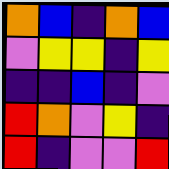[["orange", "blue", "indigo", "orange", "blue"], ["violet", "yellow", "yellow", "indigo", "yellow"], ["indigo", "indigo", "blue", "indigo", "violet"], ["red", "orange", "violet", "yellow", "indigo"], ["red", "indigo", "violet", "violet", "red"]]